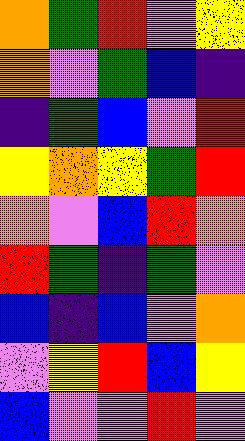[["orange", "green", "red", "violet", "yellow"], ["orange", "violet", "green", "blue", "indigo"], ["indigo", "green", "blue", "violet", "red"], ["yellow", "orange", "yellow", "green", "red"], ["orange", "violet", "blue", "red", "orange"], ["red", "green", "indigo", "green", "violet"], ["blue", "indigo", "blue", "violet", "orange"], ["violet", "yellow", "red", "blue", "yellow"], ["blue", "violet", "violet", "red", "violet"]]